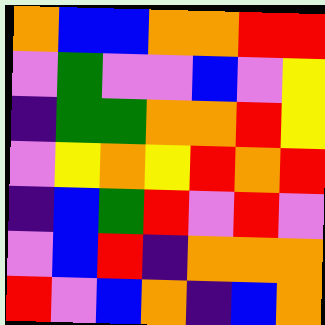[["orange", "blue", "blue", "orange", "orange", "red", "red"], ["violet", "green", "violet", "violet", "blue", "violet", "yellow"], ["indigo", "green", "green", "orange", "orange", "red", "yellow"], ["violet", "yellow", "orange", "yellow", "red", "orange", "red"], ["indigo", "blue", "green", "red", "violet", "red", "violet"], ["violet", "blue", "red", "indigo", "orange", "orange", "orange"], ["red", "violet", "blue", "orange", "indigo", "blue", "orange"]]